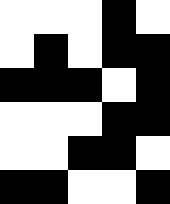[["white", "white", "white", "black", "white"], ["white", "black", "white", "black", "black"], ["black", "black", "black", "white", "black"], ["white", "white", "white", "black", "black"], ["white", "white", "black", "black", "white"], ["black", "black", "white", "white", "black"]]